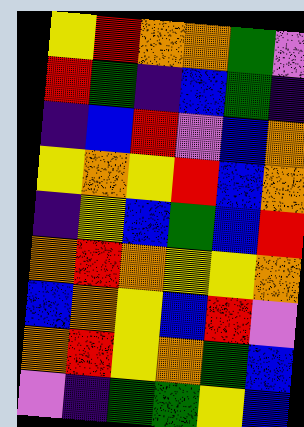[["yellow", "red", "orange", "orange", "green", "violet"], ["red", "green", "indigo", "blue", "green", "indigo"], ["indigo", "blue", "red", "violet", "blue", "orange"], ["yellow", "orange", "yellow", "red", "blue", "orange"], ["indigo", "yellow", "blue", "green", "blue", "red"], ["orange", "red", "orange", "yellow", "yellow", "orange"], ["blue", "orange", "yellow", "blue", "red", "violet"], ["orange", "red", "yellow", "orange", "green", "blue"], ["violet", "indigo", "green", "green", "yellow", "blue"]]